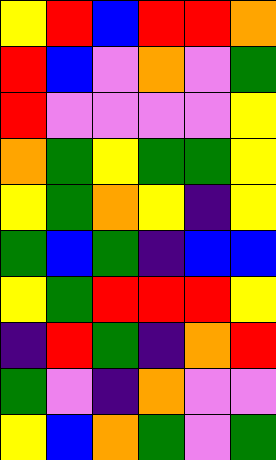[["yellow", "red", "blue", "red", "red", "orange"], ["red", "blue", "violet", "orange", "violet", "green"], ["red", "violet", "violet", "violet", "violet", "yellow"], ["orange", "green", "yellow", "green", "green", "yellow"], ["yellow", "green", "orange", "yellow", "indigo", "yellow"], ["green", "blue", "green", "indigo", "blue", "blue"], ["yellow", "green", "red", "red", "red", "yellow"], ["indigo", "red", "green", "indigo", "orange", "red"], ["green", "violet", "indigo", "orange", "violet", "violet"], ["yellow", "blue", "orange", "green", "violet", "green"]]